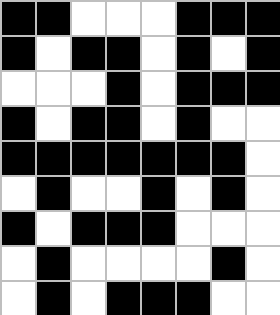[["black", "black", "white", "white", "white", "black", "black", "black"], ["black", "white", "black", "black", "white", "black", "white", "black"], ["white", "white", "white", "black", "white", "black", "black", "black"], ["black", "white", "black", "black", "white", "black", "white", "white"], ["black", "black", "black", "black", "black", "black", "black", "white"], ["white", "black", "white", "white", "black", "white", "black", "white"], ["black", "white", "black", "black", "black", "white", "white", "white"], ["white", "black", "white", "white", "white", "white", "black", "white"], ["white", "black", "white", "black", "black", "black", "white", "white"]]